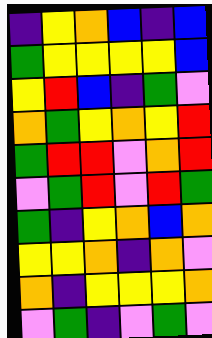[["indigo", "yellow", "orange", "blue", "indigo", "blue"], ["green", "yellow", "yellow", "yellow", "yellow", "blue"], ["yellow", "red", "blue", "indigo", "green", "violet"], ["orange", "green", "yellow", "orange", "yellow", "red"], ["green", "red", "red", "violet", "orange", "red"], ["violet", "green", "red", "violet", "red", "green"], ["green", "indigo", "yellow", "orange", "blue", "orange"], ["yellow", "yellow", "orange", "indigo", "orange", "violet"], ["orange", "indigo", "yellow", "yellow", "yellow", "orange"], ["violet", "green", "indigo", "violet", "green", "violet"]]